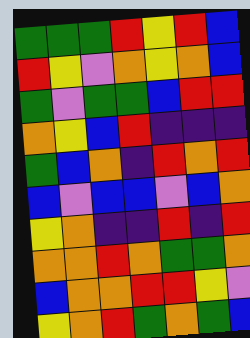[["green", "green", "green", "red", "yellow", "red", "blue"], ["red", "yellow", "violet", "orange", "yellow", "orange", "blue"], ["green", "violet", "green", "green", "blue", "red", "red"], ["orange", "yellow", "blue", "red", "indigo", "indigo", "indigo"], ["green", "blue", "orange", "indigo", "red", "orange", "red"], ["blue", "violet", "blue", "blue", "violet", "blue", "orange"], ["yellow", "orange", "indigo", "indigo", "red", "indigo", "red"], ["orange", "orange", "red", "orange", "green", "green", "orange"], ["blue", "orange", "orange", "red", "red", "yellow", "violet"], ["yellow", "orange", "red", "green", "orange", "green", "blue"]]